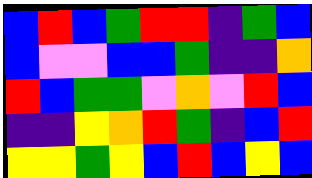[["blue", "red", "blue", "green", "red", "red", "indigo", "green", "blue"], ["blue", "violet", "violet", "blue", "blue", "green", "indigo", "indigo", "orange"], ["red", "blue", "green", "green", "violet", "orange", "violet", "red", "blue"], ["indigo", "indigo", "yellow", "orange", "red", "green", "indigo", "blue", "red"], ["yellow", "yellow", "green", "yellow", "blue", "red", "blue", "yellow", "blue"]]